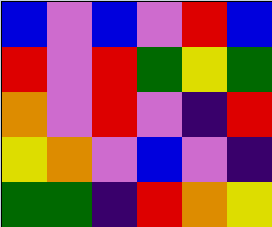[["blue", "violet", "blue", "violet", "red", "blue"], ["red", "violet", "red", "green", "yellow", "green"], ["orange", "violet", "red", "violet", "indigo", "red"], ["yellow", "orange", "violet", "blue", "violet", "indigo"], ["green", "green", "indigo", "red", "orange", "yellow"]]